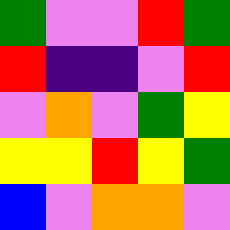[["green", "violet", "violet", "red", "green"], ["red", "indigo", "indigo", "violet", "red"], ["violet", "orange", "violet", "green", "yellow"], ["yellow", "yellow", "red", "yellow", "green"], ["blue", "violet", "orange", "orange", "violet"]]